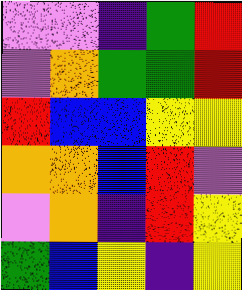[["violet", "violet", "indigo", "green", "red"], ["violet", "orange", "green", "green", "red"], ["red", "blue", "blue", "yellow", "yellow"], ["orange", "orange", "blue", "red", "violet"], ["violet", "orange", "indigo", "red", "yellow"], ["green", "blue", "yellow", "indigo", "yellow"]]